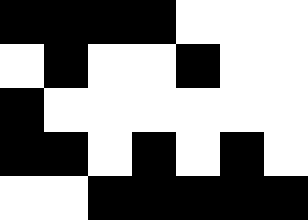[["black", "black", "black", "black", "white", "white", "white"], ["white", "black", "white", "white", "black", "white", "white"], ["black", "white", "white", "white", "white", "white", "white"], ["black", "black", "white", "black", "white", "black", "white"], ["white", "white", "black", "black", "black", "black", "black"]]